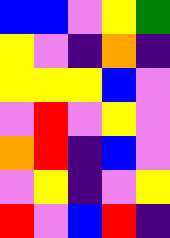[["blue", "blue", "violet", "yellow", "green"], ["yellow", "violet", "indigo", "orange", "indigo"], ["yellow", "yellow", "yellow", "blue", "violet"], ["violet", "red", "violet", "yellow", "violet"], ["orange", "red", "indigo", "blue", "violet"], ["violet", "yellow", "indigo", "violet", "yellow"], ["red", "violet", "blue", "red", "indigo"]]